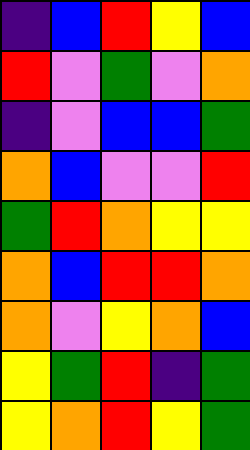[["indigo", "blue", "red", "yellow", "blue"], ["red", "violet", "green", "violet", "orange"], ["indigo", "violet", "blue", "blue", "green"], ["orange", "blue", "violet", "violet", "red"], ["green", "red", "orange", "yellow", "yellow"], ["orange", "blue", "red", "red", "orange"], ["orange", "violet", "yellow", "orange", "blue"], ["yellow", "green", "red", "indigo", "green"], ["yellow", "orange", "red", "yellow", "green"]]